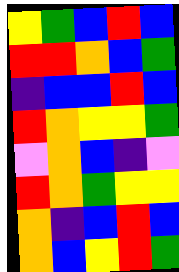[["yellow", "green", "blue", "red", "blue"], ["red", "red", "orange", "blue", "green"], ["indigo", "blue", "blue", "red", "blue"], ["red", "orange", "yellow", "yellow", "green"], ["violet", "orange", "blue", "indigo", "violet"], ["red", "orange", "green", "yellow", "yellow"], ["orange", "indigo", "blue", "red", "blue"], ["orange", "blue", "yellow", "red", "green"]]